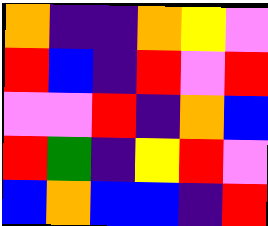[["orange", "indigo", "indigo", "orange", "yellow", "violet"], ["red", "blue", "indigo", "red", "violet", "red"], ["violet", "violet", "red", "indigo", "orange", "blue"], ["red", "green", "indigo", "yellow", "red", "violet"], ["blue", "orange", "blue", "blue", "indigo", "red"]]